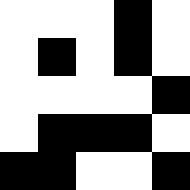[["white", "white", "white", "black", "white"], ["white", "black", "white", "black", "white"], ["white", "white", "white", "white", "black"], ["white", "black", "black", "black", "white"], ["black", "black", "white", "white", "black"]]